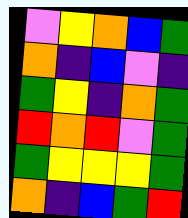[["violet", "yellow", "orange", "blue", "green"], ["orange", "indigo", "blue", "violet", "indigo"], ["green", "yellow", "indigo", "orange", "green"], ["red", "orange", "red", "violet", "green"], ["green", "yellow", "yellow", "yellow", "green"], ["orange", "indigo", "blue", "green", "red"]]